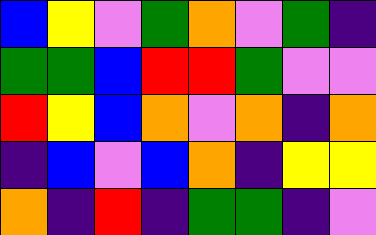[["blue", "yellow", "violet", "green", "orange", "violet", "green", "indigo"], ["green", "green", "blue", "red", "red", "green", "violet", "violet"], ["red", "yellow", "blue", "orange", "violet", "orange", "indigo", "orange"], ["indigo", "blue", "violet", "blue", "orange", "indigo", "yellow", "yellow"], ["orange", "indigo", "red", "indigo", "green", "green", "indigo", "violet"]]